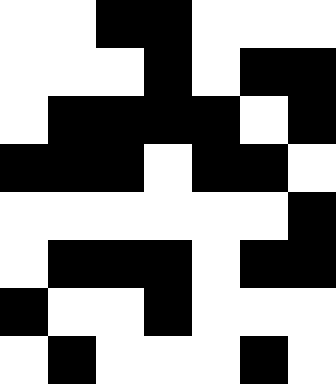[["white", "white", "black", "black", "white", "white", "white"], ["white", "white", "white", "black", "white", "black", "black"], ["white", "black", "black", "black", "black", "white", "black"], ["black", "black", "black", "white", "black", "black", "white"], ["white", "white", "white", "white", "white", "white", "black"], ["white", "black", "black", "black", "white", "black", "black"], ["black", "white", "white", "black", "white", "white", "white"], ["white", "black", "white", "white", "white", "black", "white"]]